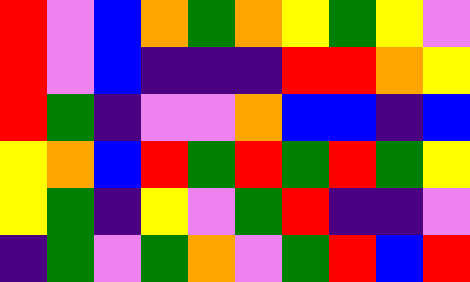[["red", "violet", "blue", "orange", "green", "orange", "yellow", "green", "yellow", "violet"], ["red", "violet", "blue", "indigo", "indigo", "indigo", "red", "red", "orange", "yellow"], ["red", "green", "indigo", "violet", "violet", "orange", "blue", "blue", "indigo", "blue"], ["yellow", "orange", "blue", "red", "green", "red", "green", "red", "green", "yellow"], ["yellow", "green", "indigo", "yellow", "violet", "green", "red", "indigo", "indigo", "violet"], ["indigo", "green", "violet", "green", "orange", "violet", "green", "red", "blue", "red"]]